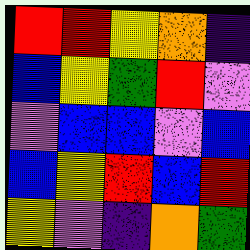[["red", "red", "yellow", "orange", "indigo"], ["blue", "yellow", "green", "red", "violet"], ["violet", "blue", "blue", "violet", "blue"], ["blue", "yellow", "red", "blue", "red"], ["yellow", "violet", "indigo", "orange", "green"]]